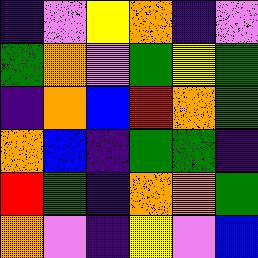[["indigo", "violet", "yellow", "orange", "indigo", "violet"], ["green", "orange", "violet", "green", "yellow", "green"], ["indigo", "orange", "blue", "red", "orange", "green"], ["orange", "blue", "indigo", "green", "green", "indigo"], ["red", "green", "indigo", "orange", "orange", "green"], ["orange", "violet", "indigo", "yellow", "violet", "blue"]]